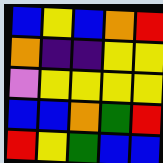[["blue", "yellow", "blue", "orange", "red"], ["orange", "indigo", "indigo", "yellow", "yellow"], ["violet", "yellow", "yellow", "yellow", "yellow"], ["blue", "blue", "orange", "green", "red"], ["red", "yellow", "green", "blue", "blue"]]